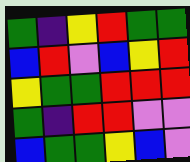[["green", "indigo", "yellow", "red", "green", "green"], ["blue", "red", "violet", "blue", "yellow", "red"], ["yellow", "green", "green", "red", "red", "red"], ["green", "indigo", "red", "red", "violet", "violet"], ["blue", "green", "green", "yellow", "blue", "violet"]]